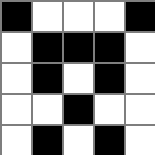[["black", "white", "white", "white", "black"], ["white", "black", "black", "black", "white"], ["white", "black", "white", "black", "white"], ["white", "white", "black", "white", "white"], ["white", "black", "white", "black", "white"]]